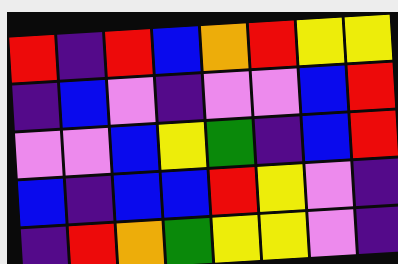[["red", "indigo", "red", "blue", "orange", "red", "yellow", "yellow"], ["indigo", "blue", "violet", "indigo", "violet", "violet", "blue", "red"], ["violet", "violet", "blue", "yellow", "green", "indigo", "blue", "red"], ["blue", "indigo", "blue", "blue", "red", "yellow", "violet", "indigo"], ["indigo", "red", "orange", "green", "yellow", "yellow", "violet", "indigo"]]